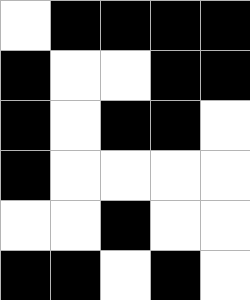[["white", "black", "black", "black", "black"], ["black", "white", "white", "black", "black"], ["black", "white", "black", "black", "white"], ["black", "white", "white", "white", "white"], ["white", "white", "black", "white", "white"], ["black", "black", "white", "black", "white"]]